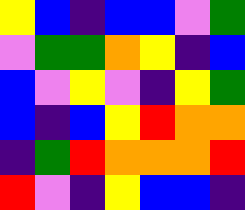[["yellow", "blue", "indigo", "blue", "blue", "violet", "green"], ["violet", "green", "green", "orange", "yellow", "indigo", "blue"], ["blue", "violet", "yellow", "violet", "indigo", "yellow", "green"], ["blue", "indigo", "blue", "yellow", "red", "orange", "orange"], ["indigo", "green", "red", "orange", "orange", "orange", "red"], ["red", "violet", "indigo", "yellow", "blue", "blue", "indigo"]]